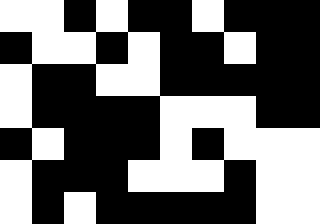[["white", "white", "black", "white", "black", "black", "white", "black", "black", "black"], ["black", "white", "white", "black", "white", "black", "black", "white", "black", "black"], ["white", "black", "black", "white", "white", "black", "black", "black", "black", "black"], ["white", "black", "black", "black", "black", "white", "white", "white", "black", "black"], ["black", "white", "black", "black", "black", "white", "black", "white", "white", "white"], ["white", "black", "black", "black", "white", "white", "white", "black", "white", "white"], ["white", "black", "white", "black", "black", "black", "black", "black", "white", "white"]]